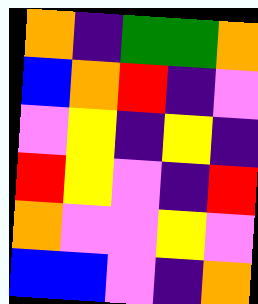[["orange", "indigo", "green", "green", "orange"], ["blue", "orange", "red", "indigo", "violet"], ["violet", "yellow", "indigo", "yellow", "indigo"], ["red", "yellow", "violet", "indigo", "red"], ["orange", "violet", "violet", "yellow", "violet"], ["blue", "blue", "violet", "indigo", "orange"]]